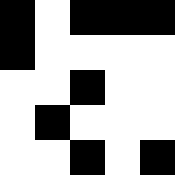[["black", "white", "black", "black", "black"], ["black", "white", "white", "white", "white"], ["white", "white", "black", "white", "white"], ["white", "black", "white", "white", "white"], ["white", "white", "black", "white", "black"]]